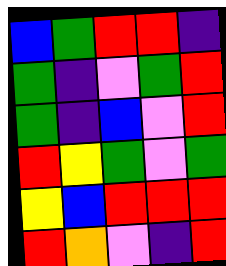[["blue", "green", "red", "red", "indigo"], ["green", "indigo", "violet", "green", "red"], ["green", "indigo", "blue", "violet", "red"], ["red", "yellow", "green", "violet", "green"], ["yellow", "blue", "red", "red", "red"], ["red", "orange", "violet", "indigo", "red"]]